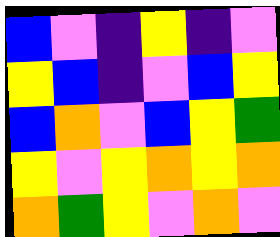[["blue", "violet", "indigo", "yellow", "indigo", "violet"], ["yellow", "blue", "indigo", "violet", "blue", "yellow"], ["blue", "orange", "violet", "blue", "yellow", "green"], ["yellow", "violet", "yellow", "orange", "yellow", "orange"], ["orange", "green", "yellow", "violet", "orange", "violet"]]